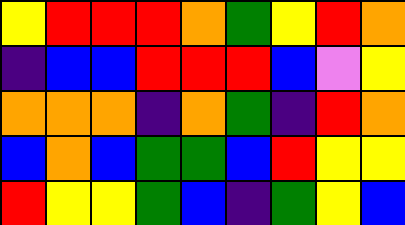[["yellow", "red", "red", "red", "orange", "green", "yellow", "red", "orange"], ["indigo", "blue", "blue", "red", "red", "red", "blue", "violet", "yellow"], ["orange", "orange", "orange", "indigo", "orange", "green", "indigo", "red", "orange"], ["blue", "orange", "blue", "green", "green", "blue", "red", "yellow", "yellow"], ["red", "yellow", "yellow", "green", "blue", "indigo", "green", "yellow", "blue"]]